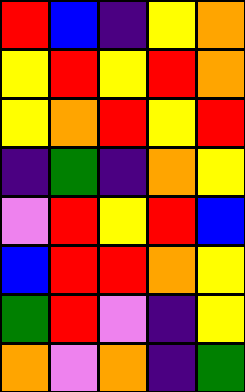[["red", "blue", "indigo", "yellow", "orange"], ["yellow", "red", "yellow", "red", "orange"], ["yellow", "orange", "red", "yellow", "red"], ["indigo", "green", "indigo", "orange", "yellow"], ["violet", "red", "yellow", "red", "blue"], ["blue", "red", "red", "orange", "yellow"], ["green", "red", "violet", "indigo", "yellow"], ["orange", "violet", "orange", "indigo", "green"]]